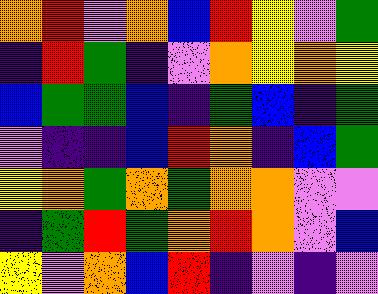[["orange", "red", "violet", "orange", "blue", "red", "yellow", "violet", "green"], ["indigo", "red", "green", "indigo", "violet", "orange", "yellow", "orange", "yellow"], ["blue", "green", "green", "blue", "indigo", "green", "blue", "indigo", "green"], ["violet", "indigo", "indigo", "blue", "red", "orange", "indigo", "blue", "green"], ["yellow", "orange", "green", "orange", "green", "orange", "orange", "violet", "violet"], ["indigo", "green", "red", "green", "orange", "red", "orange", "violet", "blue"], ["yellow", "violet", "orange", "blue", "red", "indigo", "violet", "indigo", "violet"]]